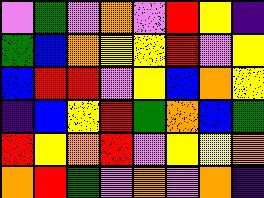[["violet", "green", "violet", "orange", "violet", "red", "yellow", "indigo"], ["green", "blue", "orange", "yellow", "yellow", "red", "violet", "yellow"], ["blue", "red", "red", "violet", "yellow", "blue", "orange", "yellow"], ["indigo", "blue", "yellow", "red", "green", "orange", "blue", "green"], ["red", "yellow", "orange", "red", "violet", "yellow", "yellow", "orange"], ["orange", "red", "green", "violet", "orange", "violet", "orange", "indigo"]]